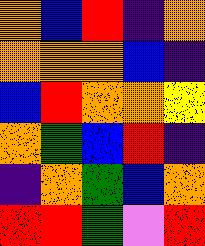[["orange", "blue", "red", "indigo", "orange"], ["orange", "orange", "orange", "blue", "indigo"], ["blue", "red", "orange", "orange", "yellow"], ["orange", "green", "blue", "red", "indigo"], ["indigo", "orange", "green", "blue", "orange"], ["red", "red", "green", "violet", "red"]]